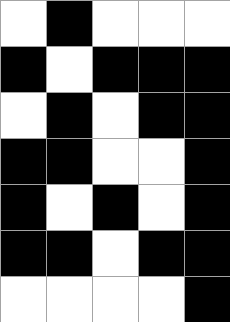[["white", "black", "white", "white", "white"], ["black", "white", "black", "black", "black"], ["white", "black", "white", "black", "black"], ["black", "black", "white", "white", "black"], ["black", "white", "black", "white", "black"], ["black", "black", "white", "black", "black"], ["white", "white", "white", "white", "black"]]